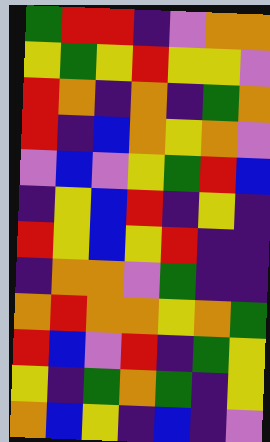[["green", "red", "red", "indigo", "violet", "orange", "orange"], ["yellow", "green", "yellow", "red", "yellow", "yellow", "violet"], ["red", "orange", "indigo", "orange", "indigo", "green", "orange"], ["red", "indigo", "blue", "orange", "yellow", "orange", "violet"], ["violet", "blue", "violet", "yellow", "green", "red", "blue"], ["indigo", "yellow", "blue", "red", "indigo", "yellow", "indigo"], ["red", "yellow", "blue", "yellow", "red", "indigo", "indigo"], ["indigo", "orange", "orange", "violet", "green", "indigo", "indigo"], ["orange", "red", "orange", "orange", "yellow", "orange", "green"], ["red", "blue", "violet", "red", "indigo", "green", "yellow"], ["yellow", "indigo", "green", "orange", "green", "indigo", "yellow"], ["orange", "blue", "yellow", "indigo", "blue", "indigo", "violet"]]